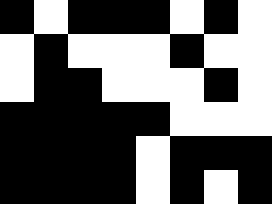[["black", "white", "black", "black", "black", "white", "black", "white"], ["white", "black", "white", "white", "white", "black", "white", "white"], ["white", "black", "black", "white", "white", "white", "black", "white"], ["black", "black", "black", "black", "black", "white", "white", "white"], ["black", "black", "black", "black", "white", "black", "black", "black"], ["black", "black", "black", "black", "white", "black", "white", "black"]]